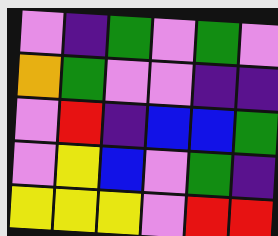[["violet", "indigo", "green", "violet", "green", "violet"], ["orange", "green", "violet", "violet", "indigo", "indigo"], ["violet", "red", "indigo", "blue", "blue", "green"], ["violet", "yellow", "blue", "violet", "green", "indigo"], ["yellow", "yellow", "yellow", "violet", "red", "red"]]